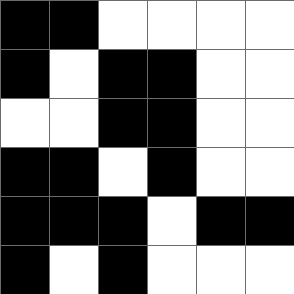[["black", "black", "white", "white", "white", "white"], ["black", "white", "black", "black", "white", "white"], ["white", "white", "black", "black", "white", "white"], ["black", "black", "white", "black", "white", "white"], ["black", "black", "black", "white", "black", "black"], ["black", "white", "black", "white", "white", "white"]]